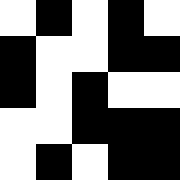[["white", "black", "white", "black", "white"], ["black", "white", "white", "black", "black"], ["black", "white", "black", "white", "white"], ["white", "white", "black", "black", "black"], ["white", "black", "white", "black", "black"]]